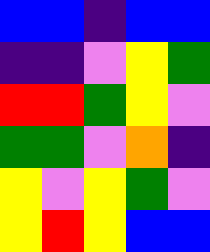[["blue", "blue", "indigo", "blue", "blue"], ["indigo", "indigo", "violet", "yellow", "green"], ["red", "red", "green", "yellow", "violet"], ["green", "green", "violet", "orange", "indigo"], ["yellow", "violet", "yellow", "green", "violet"], ["yellow", "red", "yellow", "blue", "blue"]]